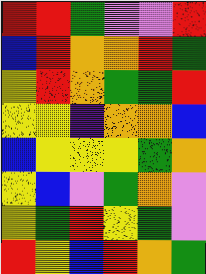[["red", "red", "green", "violet", "violet", "red"], ["blue", "red", "orange", "orange", "red", "green"], ["yellow", "red", "orange", "green", "green", "red"], ["yellow", "yellow", "indigo", "orange", "orange", "blue"], ["blue", "yellow", "yellow", "yellow", "green", "orange"], ["yellow", "blue", "violet", "green", "orange", "violet"], ["yellow", "green", "red", "yellow", "green", "violet"], ["red", "yellow", "blue", "red", "orange", "green"]]